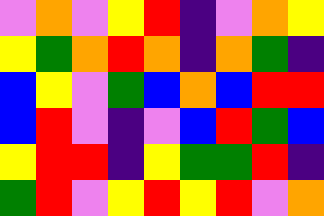[["violet", "orange", "violet", "yellow", "red", "indigo", "violet", "orange", "yellow"], ["yellow", "green", "orange", "red", "orange", "indigo", "orange", "green", "indigo"], ["blue", "yellow", "violet", "green", "blue", "orange", "blue", "red", "red"], ["blue", "red", "violet", "indigo", "violet", "blue", "red", "green", "blue"], ["yellow", "red", "red", "indigo", "yellow", "green", "green", "red", "indigo"], ["green", "red", "violet", "yellow", "red", "yellow", "red", "violet", "orange"]]